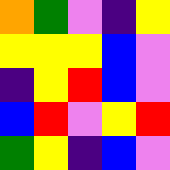[["orange", "green", "violet", "indigo", "yellow"], ["yellow", "yellow", "yellow", "blue", "violet"], ["indigo", "yellow", "red", "blue", "violet"], ["blue", "red", "violet", "yellow", "red"], ["green", "yellow", "indigo", "blue", "violet"]]